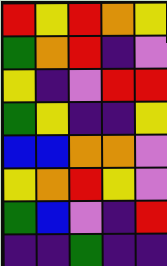[["red", "yellow", "red", "orange", "yellow"], ["green", "orange", "red", "indigo", "violet"], ["yellow", "indigo", "violet", "red", "red"], ["green", "yellow", "indigo", "indigo", "yellow"], ["blue", "blue", "orange", "orange", "violet"], ["yellow", "orange", "red", "yellow", "violet"], ["green", "blue", "violet", "indigo", "red"], ["indigo", "indigo", "green", "indigo", "indigo"]]